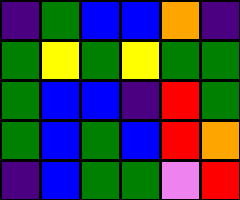[["indigo", "green", "blue", "blue", "orange", "indigo"], ["green", "yellow", "green", "yellow", "green", "green"], ["green", "blue", "blue", "indigo", "red", "green"], ["green", "blue", "green", "blue", "red", "orange"], ["indigo", "blue", "green", "green", "violet", "red"]]